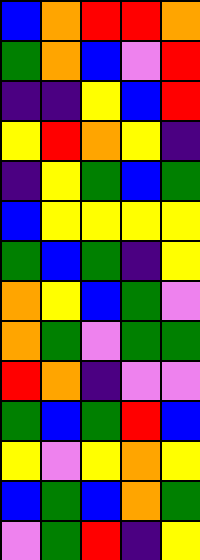[["blue", "orange", "red", "red", "orange"], ["green", "orange", "blue", "violet", "red"], ["indigo", "indigo", "yellow", "blue", "red"], ["yellow", "red", "orange", "yellow", "indigo"], ["indigo", "yellow", "green", "blue", "green"], ["blue", "yellow", "yellow", "yellow", "yellow"], ["green", "blue", "green", "indigo", "yellow"], ["orange", "yellow", "blue", "green", "violet"], ["orange", "green", "violet", "green", "green"], ["red", "orange", "indigo", "violet", "violet"], ["green", "blue", "green", "red", "blue"], ["yellow", "violet", "yellow", "orange", "yellow"], ["blue", "green", "blue", "orange", "green"], ["violet", "green", "red", "indigo", "yellow"]]